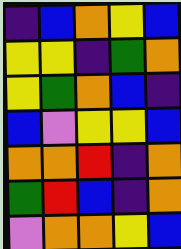[["indigo", "blue", "orange", "yellow", "blue"], ["yellow", "yellow", "indigo", "green", "orange"], ["yellow", "green", "orange", "blue", "indigo"], ["blue", "violet", "yellow", "yellow", "blue"], ["orange", "orange", "red", "indigo", "orange"], ["green", "red", "blue", "indigo", "orange"], ["violet", "orange", "orange", "yellow", "blue"]]